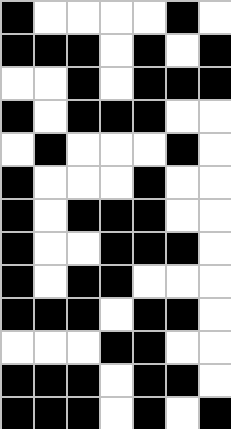[["black", "white", "white", "white", "white", "black", "white"], ["black", "black", "black", "white", "black", "white", "black"], ["white", "white", "black", "white", "black", "black", "black"], ["black", "white", "black", "black", "black", "white", "white"], ["white", "black", "white", "white", "white", "black", "white"], ["black", "white", "white", "white", "black", "white", "white"], ["black", "white", "black", "black", "black", "white", "white"], ["black", "white", "white", "black", "black", "black", "white"], ["black", "white", "black", "black", "white", "white", "white"], ["black", "black", "black", "white", "black", "black", "white"], ["white", "white", "white", "black", "black", "white", "white"], ["black", "black", "black", "white", "black", "black", "white"], ["black", "black", "black", "white", "black", "white", "black"]]